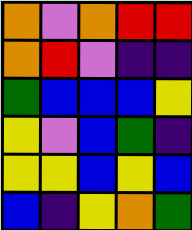[["orange", "violet", "orange", "red", "red"], ["orange", "red", "violet", "indigo", "indigo"], ["green", "blue", "blue", "blue", "yellow"], ["yellow", "violet", "blue", "green", "indigo"], ["yellow", "yellow", "blue", "yellow", "blue"], ["blue", "indigo", "yellow", "orange", "green"]]